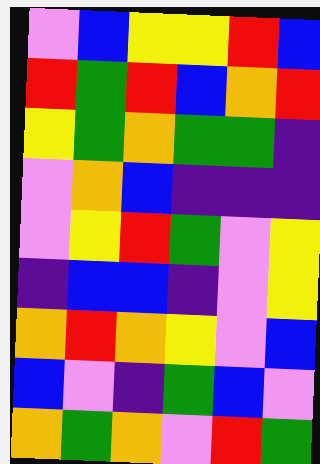[["violet", "blue", "yellow", "yellow", "red", "blue"], ["red", "green", "red", "blue", "orange", "red"], ["yellow", "green", "orange", "green", "green", "indigo"], ["violet", "orange", "blue", "indigo", "indigo", "indigo"], ["violet", "yellow", "red", "green", "violet", "yellow"], ["indigo", "blue", "blue", "indigo", "violet", "yellow"], ["orange", "red", "orange", "yellow", "violet", "blue"], ["blue", "violet", "indigo", "green", "blue", "violet"], ["orange", "green", "orange", "violet", "red", "green"]]